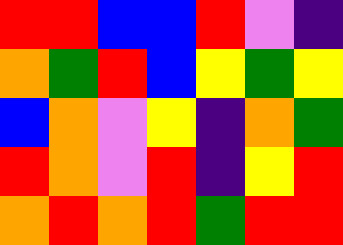[["red", "red", "blue", "blue", "red", "violet", "indigo"], ["orange", "green", "red", "blue", "yellow", "green", "yellow"], ["blue", "orange", "violet", "yellow", "indigo", "orange", "green"], ["red", "orange", "violet", "red", "indigo", "yellow", "red"], ["orange", "red", "orange", "red", "green", "red", "red"]]